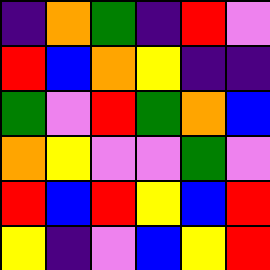[["indigo", "orange", "green", "indigo", "red", "violet"], ["red", "blue", "orange", "yellow", "indigo", "indigo"], ["green", "violet", "red", "green", "orange", "blue"], ["orange", "yellow", "violet", "violet", "green", "violet"], ["red", "blue", "red", "yellow", "blue", "red"], ["yellow", "indigo", "violet", "blue", "yellow", "red"]]